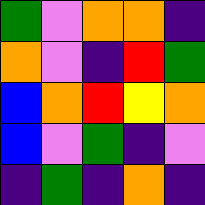[["green", "violet", "orange", "orange", "indigo"], ["orange", "violet", "indigo", "red", "green"], ["blue", "orange", "red", "yellow", "orange"], ["blue", "violet", "green", "indigo", "violet"], ["indigo", "green", "indigo", "orange", "indigo"]]